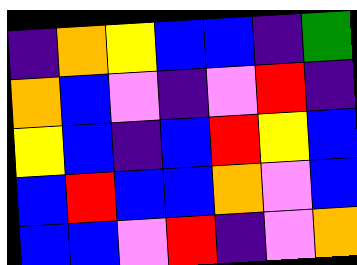[["indigo", "orange", "yellow", "blue", "blue", "indigo", "green"], ["orange", "blue", "violet", "indigo", "violet", "red", "indigo"], ["yellow", "blue", "indigo", "blue", "red", "yellow", "blue"], ["blue", "red", "blue", "blue", "orange", "violet", "blue"], ["blue", "blue", "violet", "red", "indigo", "violet", "orange"]]